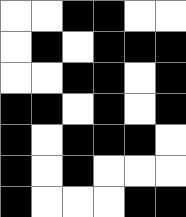[["white", "white", "black", "black", "white", "white"], ["white", "black", "white", "black", "black", "black"], ["white", "white", "black", "black", "white", "black"], ["black", "black", "white", "black", "white", "black"], ["black", "white", "black", "black", "black", "white"], ["black", "white", "black", "white", "white", "white"], ["black", "white", "white", "white", "black", "black"]]